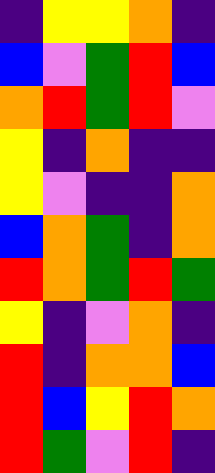[["indigo", "yellow", "yellow", "orange", "indigo"], ["blue", "violet", "green", "red", "blue"], ["orange", "red", "green", "red", "violet"], ["yellow", "indigo", "orange", "indigo", "indigo"], ["yellow", "violet", "indigo", "indigo", "orange"], ["blue", "orange", "green", "indigo", "orange"], ["red", "orange", "green", "red", "green"], ["yellow", "indigo", "violet", "orange", "indigo"], ["red", "indigo", "orange", "orange", "blue"], ["red", "blue", "yellow", "red", "orange"], ["red", "green", "violet", "red", "indigo"]]